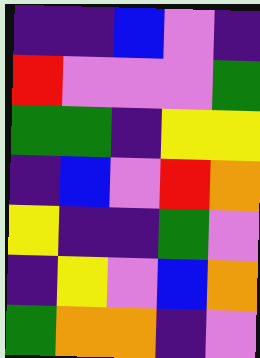[["indigo", "indigo", "blue", "violet", "indigo"], ["red", "violet", "violet", "violet", "green"], ["green", "green", "indigo", "yellow", "yellow"], ["indigo", "blue", "violet", "red", "orange"], ["yellow", "indigo", "indigo", "green", "violet"], ["indigo", "yellow", "violet", "blue", "orange"], ["green", "orange", "orange", "indigo", "violet"]]